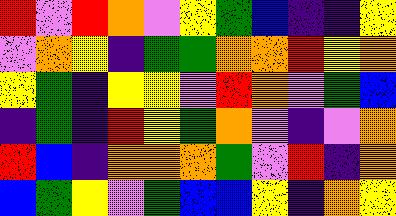[["red", "violet", "red", "orange", "violet", "yellow", "green", "blue", "indigo", "indigo", "yellow"], ["violet", "orange", "yellow", "indigo", "green", "green", "orange", "orange", "red", "yellow", "orange"], ["yellow", "green", "indigo", "yellow", "yellow", "violet", "red", "orange", "violet", "green", "blue"], ["indigo", "green", "indigo", "red", "yellow", "green", "orange", "violet", "indigo", "violet", "orange"], ["red", "blue", "indigo", "orange", "orange", "orange", "green", "violet", "red", "indigo", "orange"], ["blue", "green", "yellow", "violet", "green", "blue", "blue", "yellow", "indigo", "orange", "yellow"]]